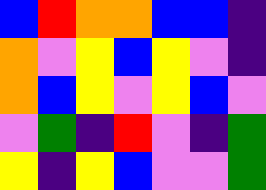[["blue", "red", "orange", "orange", "blue", "blue", "indigo"], ["orange", "violet", "yellow", "blue", "yellow", "violet", "indigo"], ["orange", "blue", "yellow", "violet", "yellow", "blue", "violet"], ["violet", "green", "indigo", "red", "violet", "indigo", "green"], ["yellow", "indigo", "yellow", "blue", "violet", "violet", "green"]]